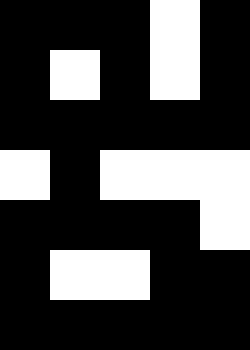[["black", "black", "black", "white", "black"], ["black", "white", "black", "white", "black"], ["black", "black", "black", "black", "black"], ["white", "black", "white", "white", "white"], ["black", "black", "black", "black", "white"], ["black", "white", "white", "black", "black"], ["black", "black", "black", "black", "black"]]